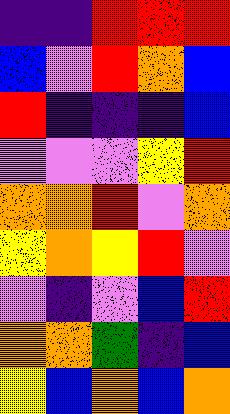[["indigo", "indigo", "red", "red", "red"], ["blue", "violet", "red", "orange", "blue"], ["red", "indigo", "indigo", "indigo", "blue"], ["violet", "violet", "violet", "yellow", "red"], ["orange", "orange", "red", "violet", "orange"], ["yellow", "orange", "yellow", "red", "violet"], ["violet", "indigo", "violet", "blue", "red"], ["orange", "orange", "green", "indigo", "blue"], ["yellow", "blue", "orange", "blue", "orange"]]